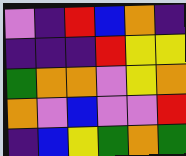[["violet", "indigo", "red", "blue", "orange", "indigo"], ["indigo", "indigo", "indigo", "red", "yellow", "yellow"], ["green", "orange", "orange", "violet", "yellow", "orange"], ["orange", "violet", "blue", "violet", "violet", "red"], ["indigo", "blue", "yellow", "green", "orange", "green"]]